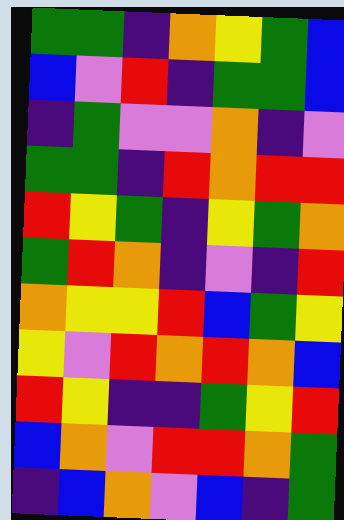[["green", "green", "indigo", "orange", "yellow", "green", "blue"], ["blue", "violet", "red", "indigo", "green", "green", "blue"], ["indigo", "green", "violet", "violet", "orange", "indigo", "violet"], ["green", "green", "indigo", "red", "orange", "red", "red"], ["red", "yellow", "green", "indigo", "yellow", "green", "orange"], ["green", "red", "orange", "indigo", "violet", "indigo", "red"], ["orange", "yellow", "yellow", "red", "blue", "green", "yellow"], ["yellow", "violet", "red", "orange", "red", "orange", "blue"], ["red", "yellow", "indigo", "indigo", "green", "yellow", "red"], ["blue", "orange", "violet", "red", "red", "orange", "green"], ["indigo", "blue", "orange", "violet", "blue", "indigo", "green"]]